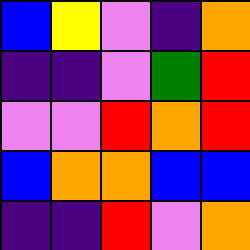[["blue", "yellow", "violet", "indigo", "orange"], ["indigo", "indigo", "violet", "green", "red"], ["violet", "violet", "red", "orange", "red"], ["blue", "orange", "orange", "blue", "blue"], ["indigo", "indigo", "red", "violet", "orange"]]